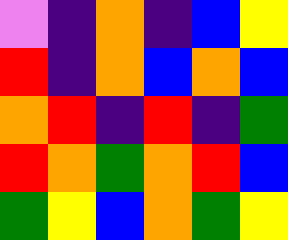[["violet", "indigo", "orange", "indigo", "blue", "yellow"], ["red", "indigo", "orange", "blue", "orange", "blue"], ["orange", "red", "indigo", "red", "indigo", "green"], ["red", "orange", "green", "orange", "red", "blue"], ["green", "yellow", "blue", "orange", "green", "yellow"]]